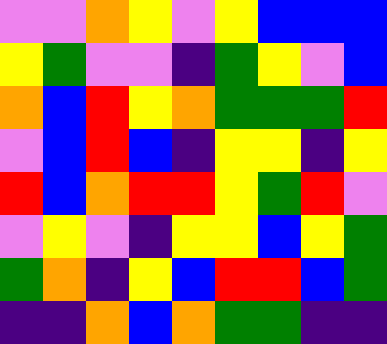[["violet", "violet", "orange", "yellow", "violet", "yellow", "blue", "blue", "blue"], ["yellow", "green", "violet", "violet", "indigo", "green", "yellow", "violet", "blue"], ["orange", "blue", "red", "yellow", "orange", "green", "green", "green", "red"], ["violet", "blue", "red", "blue", "indigo", "yellow", "yellow", "indigo", "yellow"], ["red", "blue", "orange", "red", "red", "yellow", "green", "red", "violet"], ["violet", "yellow", "violet", "indigo", "yellow", "yellow", "blue", "yellow", "green"], ["green", "orange", "indigo", "yellow", "blue", "red", "red", "blue", "green"], ["indigo", "indigo", "orange", "blue", "orange", "green", "green", "indigo", "indigo"]]